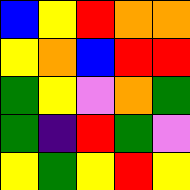[["blue", "yellow", "red", "orange", "orange"], ["yellow", "orange", "blue", "red", "red"], ["green", "yellow", "violet", "orange", "green"], ["green", "indigo", "red", "green", "violet"], ["yellow", "green", "yellow", "red", "yellow"]]